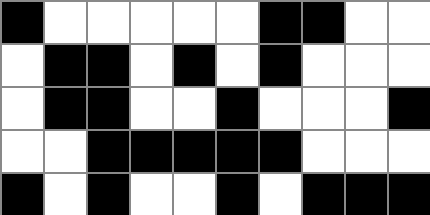[["black", "white", "white", "white", "white", "white", "black", "black", "white", "white"], ["white", "black", "black", "white", "black", "white", "black", "white", "white", "white"], ["white", "black", "black", "white", "white", "black", "white", "white", "white", "black"], ["white", "white", "black", "black", "black", "black", "black", "white", "white", "white"], ["black", "white", "black", "white", "white", "black", "white", "black", "black", "black"]]